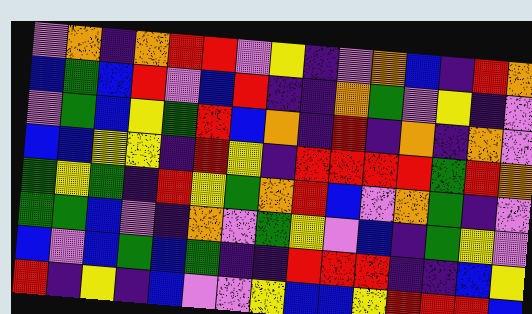[["violet", "orange", "indigo", "orange", "red", "red", "violet", "yellow", "indigo", "violet", "orange", "blue", "indigo", "red", "orange"], ["blue", "green", "blue", "red", "violet", "blue", "red", "indigo", "indigo", "orange", "green", "violet", "yellow", "indigo", "violet"], ["violet", "green", "blue", "yellow", "green", "red", "blue", "orange", "indigo", "red", "indigo", "orange", "indigo", "orange", "violet"], ["blue", "blue", "yellow", "yellow", "indigo", "red", "yellow", "indigo", "red", "red", "red", "red", "green", "red", "orange"], ["green", "yellow", "green", "indigo", "red", "yellow", "green", "orange", "red", "blue", "violet", "orange", "green", "indigo", "violet"], ["green", "green", "blue", "violet", "indigo", "orange", "violet", "green", "yellow", "violet", "blue", "indigo", "green", "yellow", "violet"], ["blue", "violet", "blue", "green", "blue", "green", "indigo", "indigo", "red", "red", "red", "indigo", "indigo", "blue", "yellow"], ["red", "indigo", "yellow", "indigo", "blue", "violet", "violet", "yellow", "blue", "blue", "yellow", "red", "red", "red", "blue"]]